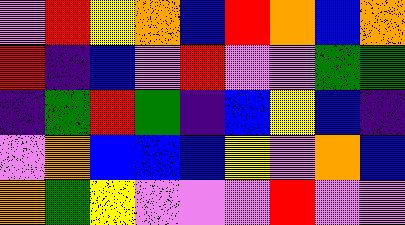[["violet", "red", "yellow", "orange", "blue", "red", "orange", "blue", "orange"], ["red", "indigo", "blue", "violet", "red", "violet", "violet", "green", "green"], ["indigo", "green", "red", "green", "indigo", "blue", "yellow", "blue", "indigo"], ["violet", "orange", "blue", "blue", "blue", "yellow", "violet", "orange", "blue"], ["orange", "green", "yellow", "violet", "violet", "violet", "red", "violet", "violet"]]